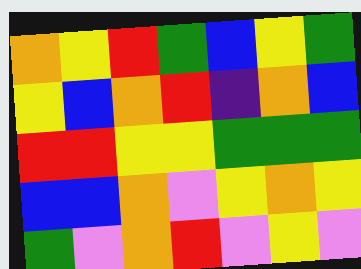[["orange", "yellow", "red", "green", "blue", "yellow", "green"], ["yellow", "blue", "orange", "red", "indigo", "orange", "blue"], ["red", "red", "yellow", "yellow", "green", "green", "green"], ["blue", "blue", "orange", "violet", "yellow", "orange", "yellow"], ["green", "violet", "orange", "red", "violet", "yellow", "violet"]]